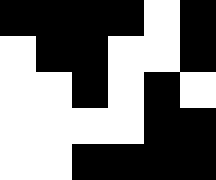[["black", "black", "black", "black", "white", "black"], ["white", "black", "black", "white", "white", "black"], ["white", "white", "black", "white", "black", "white"], ["white", "white", "white", "white", "black", "black"], ["white", "white", "black", "black", "black", "black"]]